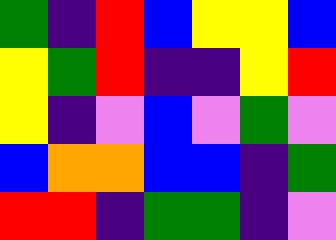[["green", "indigo", "red", "blue", "yellow", "yellow", "blue"], ["yellow", "green", "red", "indigo", "indigo", "yellow", "red"], ["yellow", "indigo", "violet", "blue", "violet", "green", "violet"], ["blue", "orange", "orange", "blue", "blue", "indigo", "green"], ["red", "red", "indigo", "green", "green", "indigo", "violet"]]